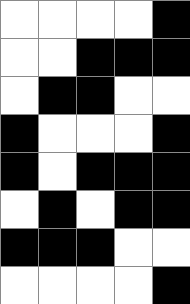[["white", "white", "white", "white", "black"], ["white", "white", "black", "black", "black"], ["white", "black", "black", "white", "white"], ["black", "white", "white", "white", "black"], ["black", "white", "black", "black", "black"], ["white", "black", "white", "black", "black"], ["black", "black", "black", "white", "white"], ["white", "white", "white", "white", "black"]]